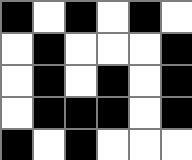[["black", "white", "black", "white", "black", "white"], ["white", "black", "white", "white", "white", "black"], ["white", "black", "white", "black", "white", "black"], ["white", "black", "black", "black", "white", "black"], ["black", "white", "black", "white", "white", "white"]]